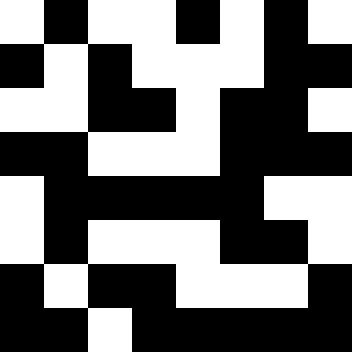[["white", "black", "white", "white", "black", "white", "black", "white"], ["black", "white", "black", "white", "white", "white", "black", "black"], ["white", "white", "black", "black", "white", "black", "black", "white"], ["black", "black", "white", "white", "white", "black", "black", "black"], ["white", "black", "black", "black", "black", "black", "white", "white"], ["white", "black", "white", "white", "white", "black", "black", "white"], ["black", "white", "black", "black", "white", "white", "white", "black"], ["black", "black", "white", "black", "black", "black", "black", "black"]]